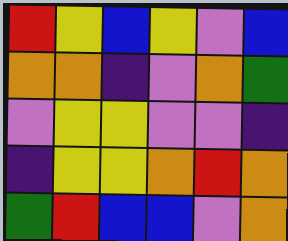[["red", "yellow", "blue", "yellow", "violet", "blue"], ["orange", "orange", "indigo", "violet", "orange", "green"], ["violet", "yellow", "yellow", "violet", "violet", "indigo"], ["indigo", "yellow", "yellow", "orange", "red", "orange"], ["green", "red", "blue", "blue", "violet", "orange"]]